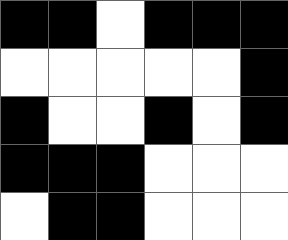[["black", "black", "white", "black", "black", "black"], ["white", "white", "white", "white", "white", "black"], ["black", "white", "white", "black", "white", "black"], ["black", "black", "black", "white", "white", "white"], ["white", "black", "black", "white", "white", "white"]]